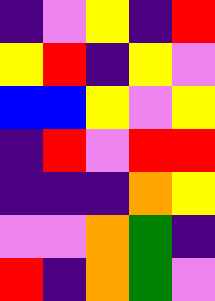[["indigo", "violet", "yellow", "indigo", "red"], ["yellow", "red", "indigo", "yellow", "violet"], ["blue", "blue", "yellow", "violet", "yellow"], ["indigo", "red", "violet", "red", "red"], ["indigo", "indigo", "indigo", "orange", "yellow"], ["violet", "violet", "orange", "green", "indigo"], ["red", "indigo", "orange", "green", "violet"]]